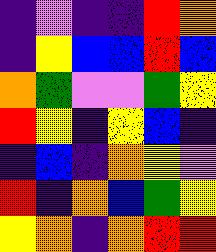[["indigo", "violet", "indigo", "indigo", "red", "orange"], ["indigo", "yellow", "blue", "blue", "red", "blue"], ["orange", "green", "violet", "violet", "green", "yellow"], ["red", "yellow", "indigo", "yellow", "blue", "indigo"], ["indigo", "blue", "indigo", "orange", "yellow", "violet"], ["red", "indigo", "orange", "blue", "green", "yellow"], ["yellow", "orange", "indigo", "orange", "red", "red"]]